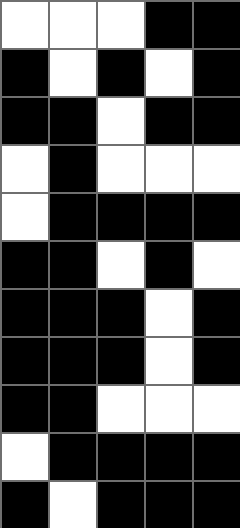[["white", "white", "white", "black", "black"], ["black", "white", "black", "white", "black"], ["black", "black", "white", "black", "black"], ["white", "black", "white", "white", "white"], ["white", "black", "black", "black", "black"], ["black", "black", "white", "black", "white"], ["black", "black", "black", "white", "black"], ["black", "black", "black", "white", "black"], ["black", "black", "white", "white", "white"], ["white", "black", "black", "black", "black"], ["black", "white", "black", "black", "black"]]